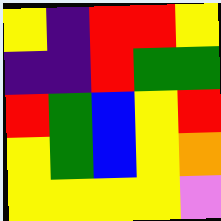[["yellow", "indigo", "red", "red", "yellow"], ["indigo", "indigo", "red", "green", "green"], ["red", "green", "blue", "yellow", "red"], ["yellow", "green", "blue", "yellow", "orange"], ["yellow", "yellow", "yellow", "yellow", "violet"]]